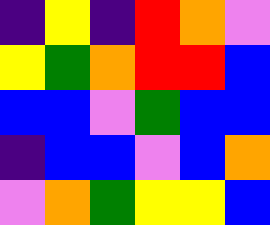[["indigo", "yellow", "indigo", "red", "orange", "violet"], ["yellow", "green", "orange", "red", "red", "blue"], ["blue", "blue", "violet", "green", "blue", "blue"], ["indigo", "blue", "blue", "violet", "blue", "orange"], ["violet", "orange", "green", "yellow", "yellow", "blue"]]